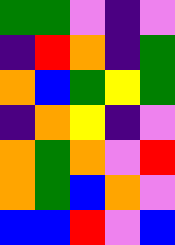[["green", "green", "violet", "indigo", "violet"], ["indigo", "red", "orange", "indigo", "green"], ["orange", "blue", "green", "yellow", "green"], ["indigo", "orange", "yellow", "indigo", "violet"], ["orange", "green", "orange", "violet", "red"], ["orange", "green", "blue", "orange", "violet"], ["blue", "blue", "red", "violet", "blue"]]